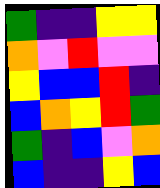[["green", "indigo", "indigo", "yellow", "yellow"], ["orange", "violet", "red", "violet", "violet"], ["yellow", "blue", "blue", "red", "indigo"], ["blue", "orange", "yellow", "red", "green"], ["green", "indigo", "blue", "violet", "orange"], ["blue", "indigo", "indigo", "yellow", "blue"]]